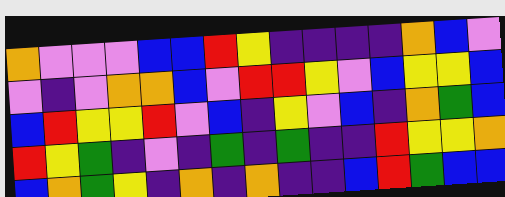[["orange", "violet", "violet", "violet", "blue", "blue", "red", "yellow", "indigo", "indigo", "indigo", "indigo", "orange", "blue", "violet"], ["violet", "indigo", "violet", "orange", "orange", "blue", "violet", "red", "red", "yellow", "violet", "blue", "yellow", "yellow", "blue"], ["blue", "red", "yellow", "yellow", "red", "violet", "blue", "indigo", "yellow", "violet", "blue", "indigo", "orange", "green", "blue"], ["red", "yellow", "green", "indigo", "violet", "indigo", "green", "indigo", "green", "indigo", "indigo", "red", "yellow", "yellow", "orange"], ["blue", "orange", "green", "yellow", "indigo", "orange", "indigo", "orange", "indigo", "indigo", "blue", "red", "green", "blue", "blue"]]